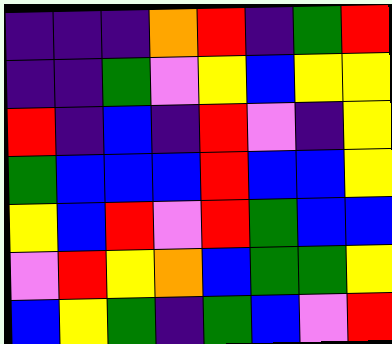[["indigo", "indigo", "indigo", "orange", "red", "indigo", "green", "red"], ["indigo", "indigo", "green", "violet", "yellow", "blue", "yellow", "yellow"], ["red", "indigo", "blue", "indigo", "red", "violet", "indigo", "yellow"], ["green", "blue", "blue", "blue", "red", "blue", "blue", "yellow"], ["yellow", "blue", "red", "violet", "red", "green", "blue", "blue"], ["violet", "red", "yellow", "orange", "blue", "green", "green", "yellow"], ["blue", "yellow", "green", "indigo", "green", "blue", "violet", "red"]]